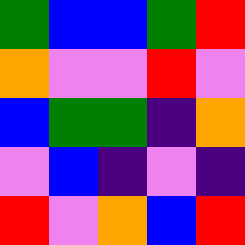[["green", "blue", "blue", "green", "red"], ["orange", "violet", "violet", "red", "violet"], ["blue", "green", "green", "indigo", "orange"], ["violet", "blue", "indigo", "violet", "indigo"], ["red", "violet", "orange", "blue", "red"]]